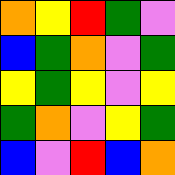[["orange", "yellow", "red", "green", "violet"], ["blue", "green", "orange", "violet", "green"], ["yellow", "green", "yellow", "violet", "yellow"], ["green", "orange", "violet", "yellow", "green"], ["blue", "violet", "red", "blue", "orange"]]